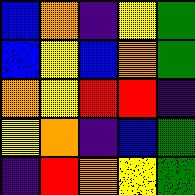[["blue", "orange", "indigo", "yellow", "green"], ["blue", "yellow", "blue", "orange", "green"], ["orange", "yellow", "red", "red", "indigo"], ["yellow", "orange", "indigo", "blue", "green"], ["indigo", "red", "orange", "yellow", "green"]]